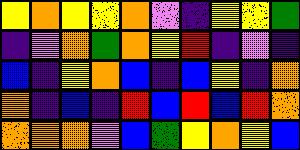[["yellow", "orange", "yellow", "yellow", "orange", "violet", "indigo", "yellow", "yellow", "green"], ["indigo", "violet", "orange", "green", "orange", "yellow", "red", "indigo", "violet", "indigo"], ["blue", "indigo", "yellow", "orange", "blue", "indigo", "blue", "yellow", "indigo", "orange"], ["orange", "indigo", "blue", "indigo", "red", "blue", "red", "blue", "red", "orange"], ["orange", "orange", "orange", "violet", "blue", "green", "yellow", "orange", "yellow", "blue"]]